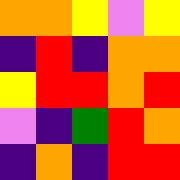[["orange", "orange", "yellow", "violet", "yellow"], ["indigo", "red", "indigo", "orange", "orange"], ["yellow", "red", "red", "orange", "red"], ["violet", "indigo", "green", "red", "orange"], ["indigo", "orange", "indigo", "red", "red"]]